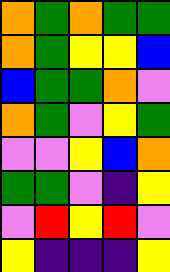[["orange", "green", "orange", "green", "green"], ["orange", "green", "yellow", "yellow", "blue"], ["blue", "green", "green", "orange", "violet"], ["orange", "green", "violet", "yellow", "green"], ["violet", "violet", "yellow", "blue", "orange"], ["green", "green", "violet", "indigo", "yellow"], ["violet", "red", "yellow", "red", "violet"], ["yellow", "indigo", "indigo", "indigo", "yellow"]]